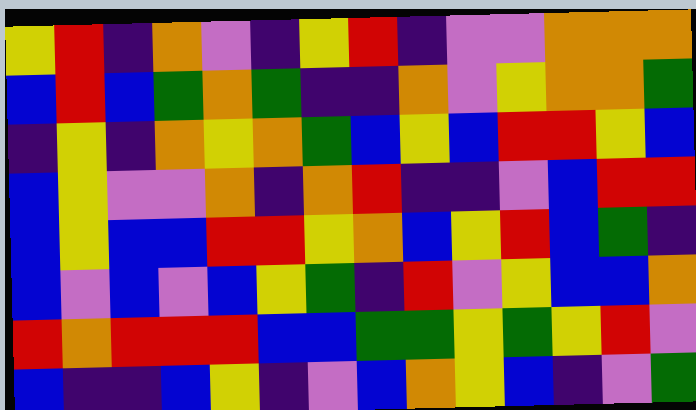[["yellow", "red", "indigo", "orange", "violet", "indigo", "yellow", "red", "indigo", "violet", "violet", "orange", "orange", "orange"], ["blue", "red", "blue", "green", "orange", "green", "indigo", "indigo", "orange", "violet", "yellow", "orange", "orange", "green"], ["indigo", "yellow", "indigo", "orange", "yellow", "orange", "green", "blue", "yellow", "blue", "red", "red", "yellow", "blue"], ["blue", "yellow", "violet", "violet", "orange", "indigo", "orange", "red", "indigo", "indigo", "violet", "blue", "red", "red"], ["blue", "yellow", "blue", "blue", "red", "red", "yellow", "orange", "blue", "yellow", "red", "blue", "green", "indigo"], ["blue", "violet", "blue", "violet", "blue", "yellow", "green", "indigo", "red", "violet", "yellow", "blue", "blue", "orange"], ["red", "orange", "red", "red", "red", "blue", "blue", "green", "green", "yellow", "green", "yellow", "red", "violet"], ["blue", "indigo", "indigo", "blue", "yellow", "indigo", "violet", "blue", "orange", "yellow", "blue", "indigo", "violet", "green"]]